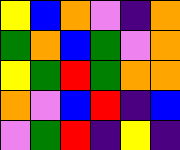[["yellow", "blue", "orange", "violet", "indigo", "orange"], ["green", "orange", "blue", "green", "violet", "orange"], ["yellow", "green", "red", "green", "orange", "orange"], ["orange", "violet", "blue", "red", "indigo", "blue"], ["violet", "green", "red", "indigo", "yellow", "indigo"]]